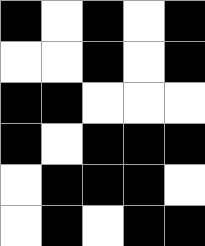[["black", "white", "black", "white", "black"], ["white", "white", "black", "white", "black"], ["black", "black", "white", "white", "white"], ["black", "white", "black", "black", "black"], ["white", "black", "black", "black", "white"], ["white", "black", "white", "black", "black"]]